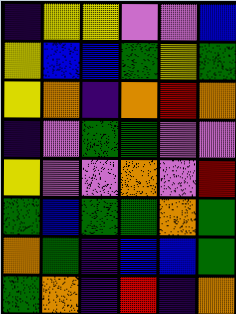[["indigo", "yellow", "yellow", "violet", "violet", "blue"], ["yellow", "blue", "blue", "green", "yellow", "green"], ["yellow", "orange", "indigo", "orange", "red", "orange"], ["indigo", "violet", "green", "green", "violet", "violet"], ["yellow", "violet", "violet", "orange", "violet", "red"], ["green", "blue", "green", "green", "orange", "green"], ["orange", "green", "indigo", "blue", "blue", "green"], ["green", "orange", "indigo", "red", "indigo", "orange"]]